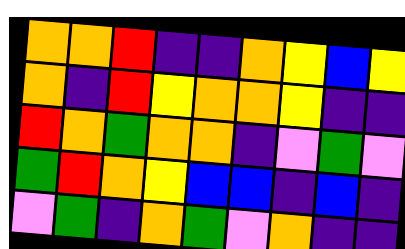[["orange", "orange", "red", "indigo", "indigo", "orange", "yellow", "blue", "yellow"], ["orange", "indigo", "red", "yellow", "orange", "orange", "yellow", "indigo", "indigo"], ["red", "orange", "green", "orange", "orange", "indigo", "violet", "green", "violet"], ["green", "red", "orange", "yellow", "blue", "blue", "indigo", "blue", "indigo"], ["violet", "green", "indigo", "orange", "green", "violet", "orange", "indigo", "indigo"]]